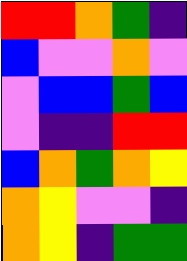[["red", "red", "orange", "green", "indigo"], ["blue", "violet", "violet", "orange", "violet"], ["violet", "blue", "blue", "green", "blue"], ["violet", "indigo", "indigo", "red", "red"], ["blue", "orange", "green", "orange", "yellow"], ["orange", "yellow", "violet", "violet", "indigo"], ["orange", "yellow", "indigo", "green", "green"]]